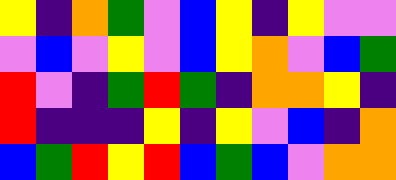[["yellow", "indigo", "orange", "green", "violet", "blue", "yellow", "indigo", "yellow", "violet", "violet"], ["violet", "blue", "violet", "yellow", "violet", "blue", "yellow", "orange", "violet", "blue", "green"], ["red", "violet", "indigo", "green", "red", "green", "indigo", "orange", "orange", "yellow", "indigo"], ["red", "indigo", "indigo", "indigo", "yellow", "indigo", "yellow", "violet", "blue", "indigo", "orange"], ["blue", "green", "red", "yellow", "red", "blue", "green", "blue", "violet", "orange", "orange"]]